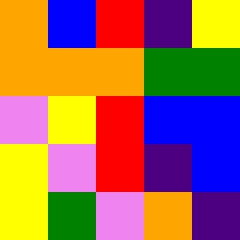[["orange", "blue", "red", "indigo", "yellow"], ["orange", "orange", "orange", "green", "green"], ["violet", "yellow", "red", "blue", "blue"], ["yellow", "violet", "red", "indigo", "blue"], ["yellow", "green", "violet", "orange", "indigo"]]